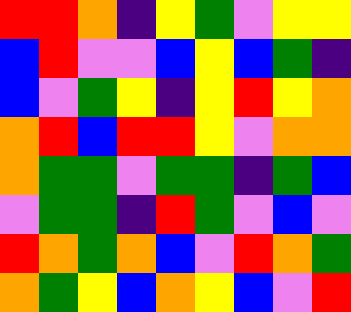[["red", "red", "orange", "indigo", "yellow", "green", "violet", "yellow", "yellow"], ["blue", "red", "violet", "violet", "blue", "yellow", "blue", "green", "indigo"], ["blue", "violet", "green", "yellow", "indigo", "yellow", "red", "yellow", "orange"], ["orange", "red", "blue", "red", "red", "yellow", "violet", "orange", "orange"], ["orange", "green", "green", "violet", "green", "green", "indigo", "green", "blue"], ["violet", "green", "green", "indigo", "red", "green", "violet", "blue", "violet"], ["red", "orange", "green", "orange", "blue", "violet", "red", "orange", "green"], ["orange", "green", "yellow", "blue", "orange", "yellow", "blue", "violet", "red"]]